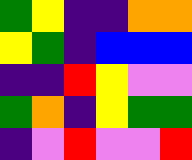[["green", "yellow", "indigo", "indigo", "orange", "orange"], ["yellow", "green", "indigo", "blue", "blue", "blue"], ["indigo", "indigo", "red", "yellow", "violet", "violet"], ["green", "orange", "indigo", "yellow", "green", "green"], ["indigo", "violet", "red", "violet", "violet", "red"]]